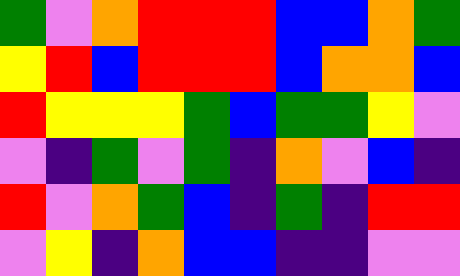[["green", "violet", "orange", "red", "red", "red", "blue", "blue", "orange", "green"], ["yellow", "red", "blue", "red", "red", "red", "blue", "orange", "orange", "blue"], ["red", "yellow", "yellow", "yellow", "green", "blue", "green", "green", "yellow", "violet"], ["violet", "indigo", "green", "violet", "green", "indigo", "orange", "violet", "blue", "indigo"], ["red", "violet", "orange", "green", "blue", "indigo", "green", "indigo", "red", "red"], ["violet", "yellow", "indigo", "orange", "blue", "blue", "indigo", "indigo", "violet", "violet"]]